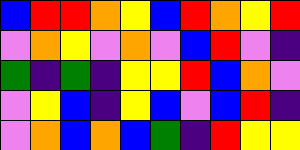[["blue", "red", "red", "orange", "yellow", "blue", "red", "orange", "yellow", "red"], ["violet", "orange", "yellow", "violet", "orange", "violet", "blue", "red", "violet", "indigo"], ["green", "indigo", "green", "indigo", "yellow", "yellow", "red", "blue", "orange", "violet"], ["violet", "yellow", "blue", "indigo", "yellow", "blue", "violet", "blue", "red", "indigo"], ["violet", "orange", "blue", "orange", "blue", "green", "indigo", "red", "yellow", "yellow"]]